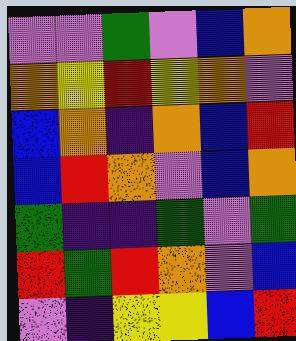[["violet", "violet", "green", "violet", "blue", "orange"], ["orange", "yellow", "red", "yellow", "orange", "violet"], ["blue", "orange", "indigo", "orange", "blue", "red"], ["blue", "red", "orange", "violet", "blue", "orange"], ["green", "indigo", "indigo", "green", "violet", "green"], ["red", "green", "red", "orange", "violet", "blue"], ["violet", "indigo", "yellow", "yellow", "blue", "red"]]